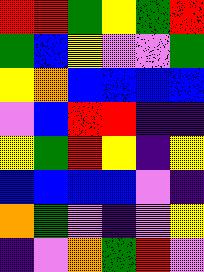[["red", "red", "green", "yellow", "green", "red"], ["green", "blue", "yellow", "violet", "violet", "green"], ["yellow", "orange", "blue", "blue", "blue", "blue"], ["violet", "blue", "red", "red", "indigo", "indigo"], ["yellow", "green", "red", "yellow", "indigo", "yellow"], ["blue", "blue", "blue", "blue", "violet", "indigo"], ["orange", "green", "violet", "indigo", "violet", "yellow"], ["indigo", "violet", "orange", "green", "red", "violet"]]